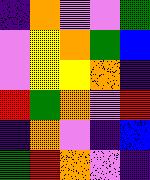[["indigo", "orange", "violet", "violet", "green"], ["violet", "yellow", "orange", "green", "blue"], ["violet", "yellow", "yellow", "orange", "indigo"], ["red", "green", "orange", "violet", "red"], ["indigo", "orange", "violet", "indigo", "blue"], ["green", "red", "orange", "violet", "indigo"]]